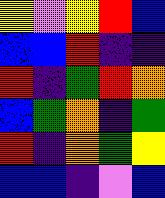[["yellow", "violet", "yellow", "red", "blue"], ["blue", "blue", "red", "indigo", "indigo"], ["red", "indigo", "green", "red", "orange"], ["blue", "green", "orange", "indigo", "green"], ["red", "indigo", "orange", "green", "yellow"], ["blue", "blue", "indigo", "violet", "blue"]]